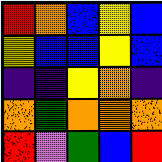[["red", "orange", "blue", "yellow", "blue"], ["yellow", "blue", "blue", "yellow", "blue"], ["indigo", "indigo", "yellow", "orange", "indigo"], ["orange", "green", "orange", "orange", "orange"], ["red", "violet", "green", "blue", "red"]]